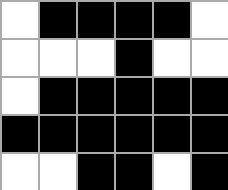[["white", "black", "black", "black", "black", "white"], ["white", "white", "white", "black", "white", "white"], ["white", "black", "black", "black", "black", "black"], ["black", "black", "black", "black", "black", "black"], ["white", "white", "black", "black", "white", "black"]]